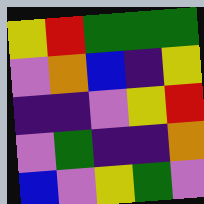[["yellow", "red", "green", "green", "green"], ["violet", "orange", "blue", "indigo", "yellow"], ["indigo", "indigo", "violet", "yellow", "red"], ["violet", "green", "indigo", "indigo", "orange"], ["blue", "violet", "yellow", "green", "violet"]]